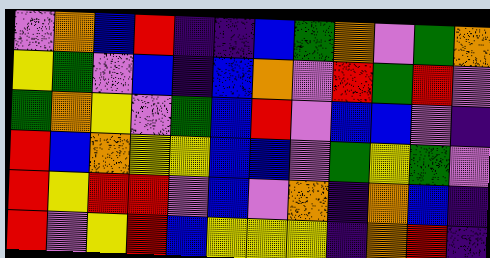[["violet", "orange", "blue", "red", "indigo", "indigo", "blue", "green", "orange", "violet", "green", "orange"], ["yellow", "green", "violet", "blue", "indigo", "blue", "orange", "violet", "red", "green", "red", "violet"], ["green", "orange", "yellow", "violet", "green", "blue", "red", "violet", "blue", "blue", "violet", "indigo"], ["red", "blue", "orange", "yellow", "yellow", "blue", "blue", "violet", "green", "yellow", "green", "violet"], ["red", "yellow", "red", "red", "violet", "blue", "violet", "orange", "indigo", "orange", "blue", "indigo"], ["red", "violet", "yellow", "red", "blue", "yellow", "yellow", "yellow", "indigo", "orange", "red", "indigo"]]